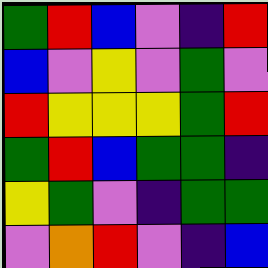[["green", "red", "blue", "violet", "indigo", "red"], ["blue", "violet", "yellow", "violet", "green", "violet"], ["red", "yellow", "yellow", "yellow", "green", "red"], ["green", "red", "blue", "green", "green", "indigo"], ["yellow", "green", "violet", "indigo", "green", "green"], ["violet", "orange", "red", "violet", "indigo", "blue"]]